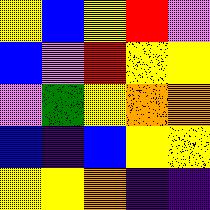[["yellow", "blue", "yellow", "red", "violet"], ["blue", "violet", "red", "yellow", "yellow"], ["violet", "green", "yellow", "orange", "orange"], ["blue", "indigo", "blue", "yellow", "yellow"], ["yellow", "yellow", "orange", "indigo", "indigo"]]